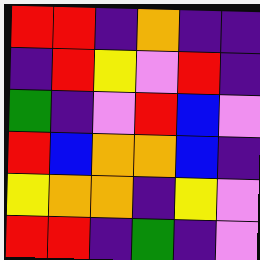[["red", "red", "indigo", "orange", "indigo", "indigo"], ["indigo", "red", "yellow", "violet", "red", "indigo"], ["green", "indigo", "violet", "red", "blue", "violet"], ["red", "blue", "orange", "orange", "blue", "indigo"], ["yellow", "orange", "orange", "indigo", "yellow", "violet"], ["red", "red", "indigo", "green", "indigo", "violet"]]